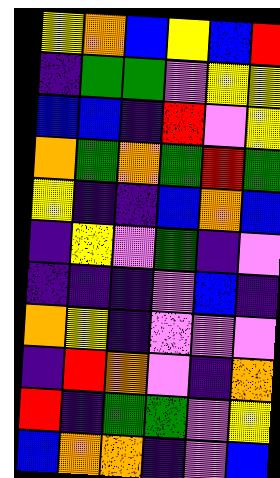[["yellow", "orange", "blue", "yellow", "blue", "red"], ["indigo", "green", "green", "violet", "yellow", "yellow"], ["blue", "blue", "indigo", "red", "violet", "yellow"], ["orange", "green", "orange", "green", "red", "green"], ["yellow", "indigo", "indigo", "blue", "orange", "blue"], ["indigo", "yellow", "violet", "green", "indigo", "violet"], ["indigo", "indigo", "indigo", "violet", "blue", "indigo"], ["orange", "yellow", "indigo", "violet", "violet", "violet"], ["indigo", "red", "orange", "violet", "indigo", "orange"], ["red", "indigo", "green", "green", "violet", "yellow"], ["blue", "orange", "orange", "indigo", "violet", "blue"]]